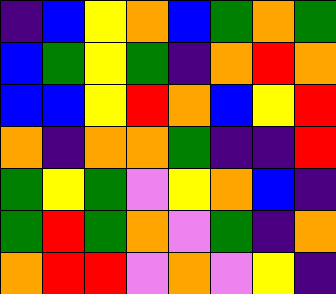[["indigo", "blue", "yellow", "orange", "blue", "green", "orange", "green"], ["blue", "green", "yellow", "green", "indigo", "orange", "red", "orange"], ["blue", "blue", "yellow", "red", "orange", "blue", "yellow", "red"], ["orange", "indigo", "orange", "orange", "green", "indigo", "indigo", "red"], ["green", "yellow", "green", "violet", "yellow", "orange", "blue", "indigo"], ["green", "red", "green", "orange", "violet", "green", "indigo", "orange"], ["orange", "red", "red", "violet", "orange", "violet", "yellow", "indigo"]]